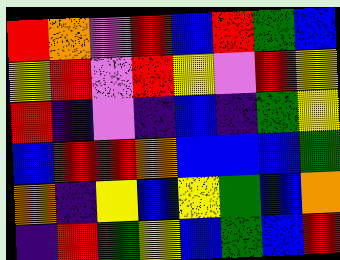[["red", "orange", "violet", "red", "blue", "red", "green", "blue"], ["yellow", "red", "violet", "red", "yellow", "violet", "red", "yellow"], ["red", "indigo", "violet", "indigo", "blue", "indigo", "green", "yellow"], ["blue", "red", "red", "orange", "blue", "blue", "blue", "green"], ["orange", "indigo", "yellow", "blue", "yellow", "green", "blue", "orange"], ["indigo", "red", "green", "yellow", "blue", "green", "blue", "red"]]